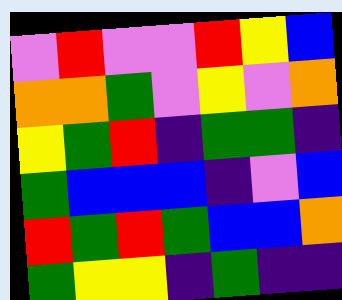[["violet", "red", "violet", "violet", "red", "yellow", "blue"], ["orange", "orange", "green", "violet", "yellow", "violet", "orange"], ["yellow", "green", "red", "indigo", "green", "green", "indigo"], ["green", "blue", "blue", "blue", "indigo", "violet", "blue"], ["red", "green", "red", "green", "blue", "blue", "orange"], ["green", "yellow", "yellow", "indigo", "green", "indigo", "indigo"]]